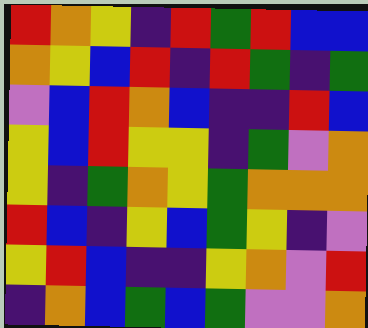[["red", "orange", "yellow", "indigo", "red", "green", "red", "blue", "blue"], ["orange", "yellow", "blue", "red", "indigo", "red", "green", "indigo", "green"], ["violet", "blue", "red", "orange", "blue", "indigo", "indigo", "red", "blue"], ["yellow", "blue", "red", "yellow", "yellow", "indigo", "green", "violet", "orange"], ["yellow", "indigo", "green", "orange", "yellow", "green", "orange", "orange", "orange"], ["red", "blue", "indigo", "yellow", "blue", "green", "yellow", "indigo", "violet"], ["yellow", "red", "blue", "indigo", "indigo", "yellow", "orange", "violet", "red"], ["indigo", "orange", "blue", "green", "blue", "green", "violet", "violet", "orange"]]